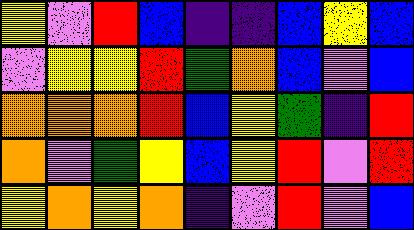[["yellow", "violet", "red", "blue", "indigo", "indigo", "blue", "yellow", "blue"], ["violet", "yellow", "yellow", "red", "green", "orange", "blue", "violet", "blue"], ["orange", "orange", "orange", "red", "blue", "yellow", "green", "indigo", "red"], ["orange", "violet", "green", "yellow", "blue", "yellow", "red", "violet", "red"], ["yellow", "orange", "yellow", "orange", "indigo", "violet", "red", "violet", "blue"]]